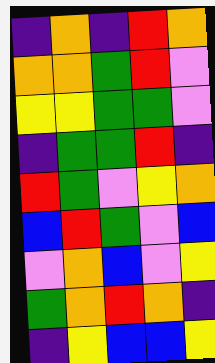[["indigo", "orange", "indigo", "red", "orange"], ["orange", "orange", "green", "red", "violet"], ["yellow", "yellow", "green", "green", "violet"], ["indigo", "green", "green", "red", "indigo"], ["red", "green", "violet", "yellow", "orange"], ["blue", "red", "green", "violet", "blue"], ["violet", "orange", "blue", "violet", "yellow"], ["green", "orange", "red", "orange", "indigo"], ["indigo", "yellow", "blue", "blue", "yellow"]]